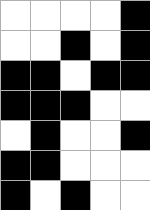[["white", "white", "white", "white", "black"], ["white", "white", "black", "white", "black"], ["black", "black", "white", "black", "black"], ["black", "black", "black", "white", "white"], ["white", "black", "white", "white", "black"], ["black", "black", "white", "white", "white"], ["black", "white", "black", "white", "white"]]